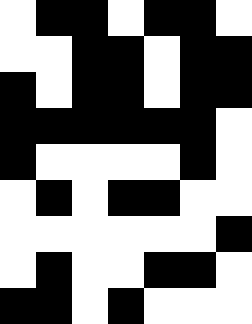[["white", "black", "black", "white", "black", "black", "white"], ["white", "white", "black", "black", "white", "black", "black"], ["black", "white", "black", "black", "white", "black", "black"], ["black", "black", "black", "black", "black", "black", "white"], ["black", "white", "white", "white", "white", "black", "white"], ["white", "black", "white", "black", "black", "white", "white"], ["white", "white", "white", "white", "white", "white", "black"], ["white", "black", "white", "white", "black", "black", "white"], ["black", "black", "white", "black", "white", "white", "white"]]